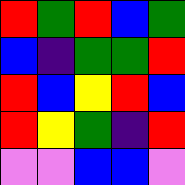[["red", "green", "red", "blue", "green"], ["blue", "indigo", "green", "green", "red"], ["red", "blue", "yellow", "red", "blue"], ["red", "yellow", "green", "indigo", "red"], ["violet", "violet", "blue", "blue", "violet"]]